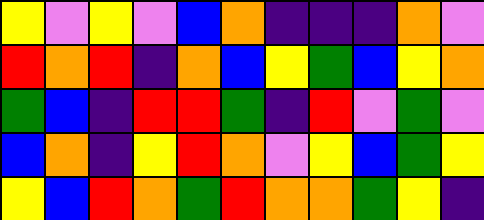[["yellow", "violet", "yellow", "violet", "blue", "orange", "indigo", "indigo", "indigo", "orange", "violet"], ["red", "orange", "red", "indigo", "orange", "blue", "yellow", "green", "blue", "yellow", "orange"], ["green", "blue", "indigo", "red", "red", "green", "indigo", "red", "violet", "green", "violet"], ["blue", "orange", "indigo", "yellow", "red", "orange", "violet", "yellow", "blue", "green", "yellow"], ["yellow", "blue", "red", "orange", "green", "red", "orange", "orange", "green", "yellow", "indigo"]]